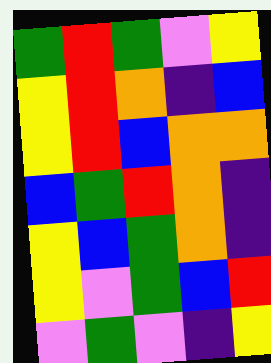[["green", "red", "green", "violet", "yellow"], ["yellow", "red", "orange", "indigo", "blue"], ["yellow", "red", "blue", "orange", "orange"], ["blue", "green", "red", "orange", "indigo"], ["yellow", "blue", "green", "orange", "indigo"], ["yellow", "violet", "green", "blue", "red"], ["violet", "green", "violet", "indigo", "yellow"]]